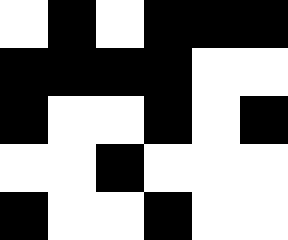[["white", "black", "white", "black", "black", "black"], ["black", "black", "black", "black", "white", "white"], ["black", "white", "white", "black", "white", "black"], ["white", "white", "black", "white", "white", "white"], ["black", "white", "white", "black", "white", "white"]]